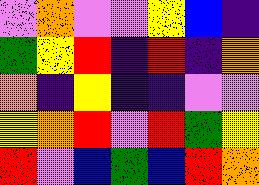[["violet", "orange", "violet", "violet", "yellow", "blue", "indigo"], ["green", "yellow", "red", "indigo", "red", "indigo", "orange"], ["orange", "indigo", "yellow", "indigo", "indigo", "violet", "violet"], ["yellow", "orange", "red", "violet", "red", "green", "yellow"], ["red", "violet", "blue", "green", "blue", "red", "orange"]]